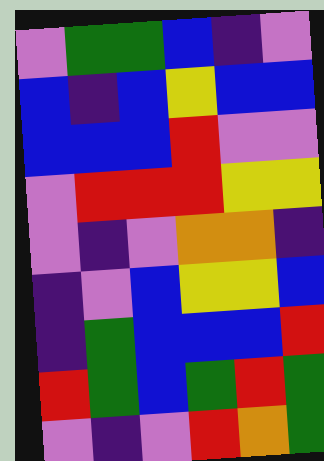[["violet", "green", "green", "blue", "indigo", "violet"], ["blue", "indigo", "blue", "yellow", "blue", "blue"], ["blue", "blue", "blue", "red", "violet", "violet"], ["violet", "red", "red", "red", "yellow", "yellow"], ["violet", "indigo", "violet", "orange", "orange", "indigo"], ["indigo", "violet", "blue", "yellow", "yellow", "blue"], ["indigo", "green", "blue", "blue", "blue", "red"], ["red", "green", "blue", "green", "red", "green"], ["violet", "indigo", "violet", "red", "orange", "green"]]